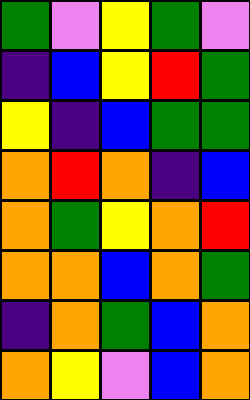[["green", "violet", "yellow", "green", "violet"], ["indigo", "blue", "yellow", "red", "green"], ["yellow", "indigo", "blue", "green", "green"], ["orange", "red", "orange", "indigo", "blue"], ["orange", "green", "yellow", "orange", "red"], ["orange", "orange", "blue", "orange", "green"], ["indigo", "orange", "green", "blue", "orange"], ["orange", "yellow", "violet", "blue", "orange"]]